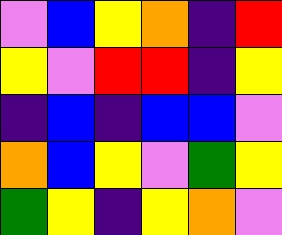[["violet", "blue", "yellow", "orange", "indigo", "red"], ["yellow", "violet", "red", "red", "indigo", "yellow"], ["indigo", "blue", "indigo", "blue", "blue", "violet"], ["orange", "blue", "yellow", "violet", "green", "yellow"], ["green", "yellow", "indigo", "yellow", "orange", "violet"]]